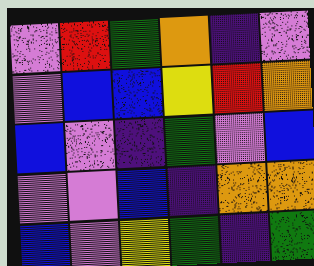[["violet", "red", "green", "orange", "indigo", "violet"], ["violet", "blue", "blue", "yellow", "red", "orange"], ["blue", "violet", "indigo", "green", "violet", "blue"], ["violet", "violet", "blue", "indigo", "orange", "orange"], ["blue", "violet", "yellow", "green", "indigo", "green"]]